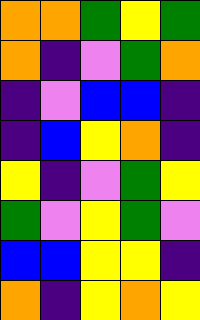[["orange", "orange", "green", "yellow", "green"], ["orange", "indigo", "violet", "green", "orange"], ["indigo", "violet", "blue", "blue", "indigo"], ["indigo", "blue", "yellow", "orange", "indigo"], ["yellow", "indigo", "violet", "green", "yellow"], ["green", "violet", "yellow", "green", "violet"], ["blue", "blue", "yellow", "yellow", "indigo"], ["orange", "indigo", "yellow", "orange", "yellow"]]